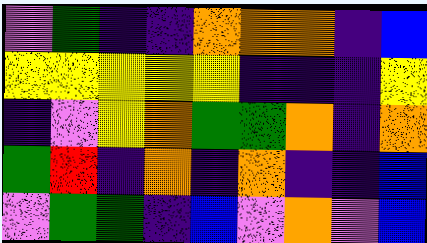[["violet", "green", "indigo", "indigo", "orange", "orange", "orange", "indigo", "blue"], ["yellow", "yellow", "yellow", "yellow", "yellow", "indigo", "indigo", "indigo", "yellow"], ["indigo", "violet", "yellow", "orange", "green", "green", "orange", "indigo", "orange"], ["green", "red", "indigo", "orange", "indigo", "orange", "indigo", "indigo", "blue"], ["violet", "green", "green", "indigo", "blue", "violet", "orange", "violet", "blue"]]